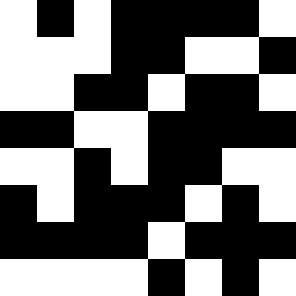[["white", "black", "white", "black", "black", "black", "black", "white"], ["white", "white", "white", "black", "black", "white", "white", "black"], ["white", "white", "black", "black", "white", "black", "black", "white"], ["black", "black", "white", "white", "black", "black", "black", "black"], ["white", "white", "black", "white", "black", "black", "white", "white"], ["black", "white", "black", "black", "black", "white", "black", "white"], ["black", "black", "black", "black", "white", "black", "black", "black"], ["white", "white", "white", "white", "black", "white", "black", "white"]]